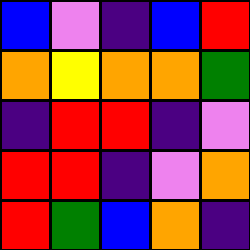[["blue", "violet", "indigo", "blue", "red"], ["orange", "yellow", "orange", "orange", "green"], ["indigo", "red", "red", "indigo", "violet"], ["red", "red", "indigo", "violet", "orange"], ["red", "green", "blue", "orange", "indigo"]]